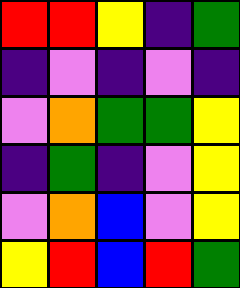[["red", "red", "yellow", "indigo", "green"], ["indigo", "violet", "indigo", "violet", "indigo"], ["violet", "orange", "green", "green", "yellow"], ["indigo", "green", "indigo", "violet", "yellow"], ["violet", "orange", "blue", "violet", "yellow"], ["yellow", "red", "blue", "red", "green"]]